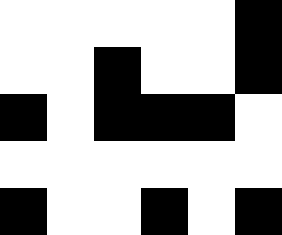[["white", "white", "white", "white", "white", "black"], ["white", "white", "black", "white", "white", "black"], ["black", "white", "black", "black", "black", "white"], ["white", "white", "white", "white", "white", "white"], ["black", "white", "white", "black", "white", "black"]]